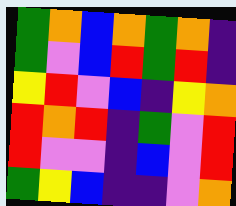[["green", "orange", "blue", "orange", "green", "orange", "indigo"], ["green", "violet", "blue", "red", "green", "red", "indigo"], ["yellow", "red", "violet", "blue", "indigo", "yellow", "orange"], ["red", "orange", "red", "indigo", "green", "violet", "red"], ["red", "violet", "violet", "indigo", "blue", "violet", "red"], ["green", "yellow", "blue", "indigo", "indigo", "violet", "orange"]]